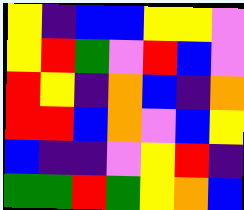[["yellow", "indigo", "blue", "blue", "yellow", "yellow", "violet"], ["yellow", "red", "green", "violet", "red", "blue", "violet"], ["red", "yellow", "indigo", "orange", "blue", "indigo", "orange"], ["red", "red", "blue", "orange", "violet", "blue", "yellow"], ["blue", "indigo", "indigo", "violet", "yellow", "red", "indigo"], ["green", "green", "red", "green", "yellow", "orange", "blue"]]